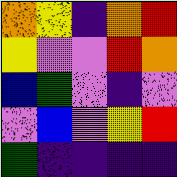[["orange", "yellow", "indigo", "orange", "red"], ["yellow", "violet", "violet", "red", "orange"], ["blue", "green", "violet", "indigo", "violet"], ["violet", "blue", "violet", "yellow", "red"], ["green", "indigo", "indigo", "indigo", "indigo"]]